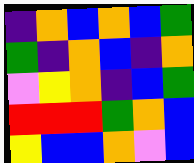[["indigo", "orange", "blue", "orange", "blue", "green"], ["green", "indigo", "orange", "blue", "indigo", "orange"], ["violet", "yellow", "orange", "indigo", "blue", "green"], ["red", "red", "red", "green", "orange", "blue"], ["yellow", "blue", "blue", "orange", "violet", "blue"]]